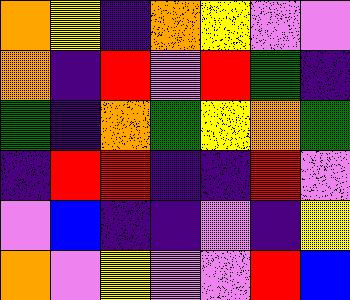[["orange", "yellow", "indigo", "orange", "yellow", "violet", "violet"], ["orange", "indigo", "red", "violet", "red", "green", "indigo"], ["green", "indigo", "orange", "green", "yellow", "orange", "green"], ["indigo", "red", "red", "indigo", "indigo", "red", "violet"], ["violet", "blue", "indigo", "indigo", "violet", "indigo", "yellow"], ["orange", "violet", "yellow", "violet", "violet", "red", "blue"]]